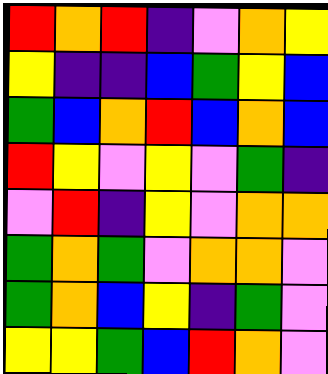[["red", "orange", "red", "indigo", "violet", "orange", "yellow"], ["yellow", "indigo", "indigo", "blue", "green", "yellow", "blue"], ["green", "blue", "orange", "red", "blue", "orange", "blue"], ["red", "yellow", "violet", "yellow", "violet", "green", "indigo"], ["violet", "red", "indigo", "yellow", "violet", "orange", "orange"], ["green", "orange", "green", "violet", "orange", "orange", "violet"], ["green", "orange", "blue", "yellow", "indigo", "green", "violet"], ["yellow", "yellow", "green", "blue", "red", "orange", "violet"]]